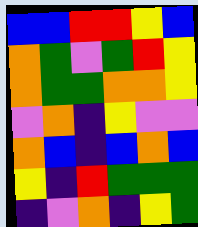[["blue", "blue", "red", "red", "yellow", "blue"], ["orange", "green", "violet", "green", "red", "yellow"], ["orange", "green", "green", "orange", "orange", "yellow"], ["violet", "orange", "indigo", "yellow", "violet", "violet"], ["orange", "blue", "indigo", "blue", "orange", "blue"], ["yellow", "indigo", "red", "green", "green", "green"], ["indigo", "violet", "orange", "indigo", "yellow", "green"]]